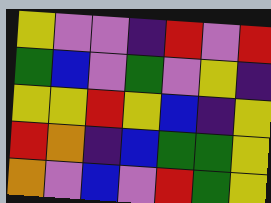[["yellow", "violet", "violet", "indigo", "red", "violet", "red"], ["green", "blue", "violet", "green", "violet", "yellow", "indigo"], ["yellow", "yellow", "red", "yellow", "blue", "indigo", "yellow"], ["red", "orange", "indigo", "blue", "green", "green", "yellow"], ["orange", "violet", "blue", "violet", "red", "green", "yellow"]]